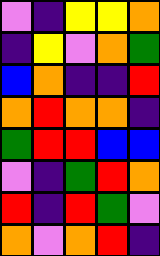[["violet", "indigo", "yellow", "yellow", "orange"], ["indigo", "yellow", "violet", "orange", "green"], ["blue", "orange", "indigo", "indigo", "red"], ["orange", "red", "orange", "orange", "indigo"], ["green", "red", "red", "blue", "blue"], ["violet", "indigo", "green", "red", "orange"], ["red", "indigo", "red", "green", "violet"], ["orange", "violet", "orange", "red", "indigo"]]